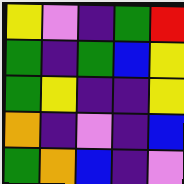[["yellow", "violet", "indigo", "green", "red"], ["green", "indigo", "green", "blue", "yellow"], ["green", "yellow", "indigo", "indigo", "yellow"], ["orange", "indigo", "violet", "indigo", "blue"], ["green", "orange", "blue", "indigo", "violet"]]